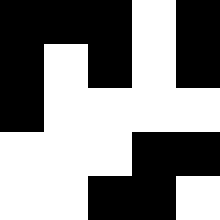[["black", "black", "black", "white", "black"], ["black", "white", "black", "white", "black"], ["black", "white", "white", "white", "white"], ["white", "white", "white", "black", "black"], ["white", "white", "black", "black", "white"]]